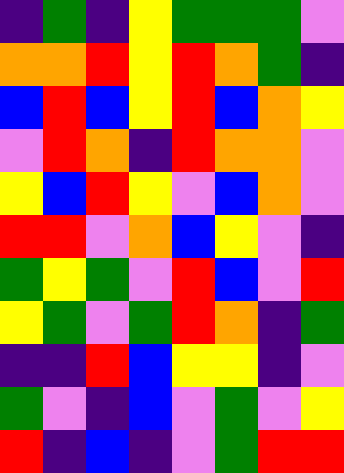[["indigo", "green", "indigo", "yellow", "green", "green", "green", "violet"], ["orange", "orange", "red", "yellow", "red", "orange", "green", "indigo"], ["blue", "red", "blue", "yellow", "red", "blue", "orange", "yellow"], ["violet", "red", "orange", "indigo", "red", "orange", "orange", "violet"], ["yellow", "blue", "red", "yellow", "violet", "blue", "orange", "violet"], ["red", "red", "violet", "orange", "blue", "yellow", "violet", "indigo"], ["green", "yellow", "green", "violet", "red", "blue", "violet", "red"], ["yellow", "green", "violet", "green", "red", "orange", "indigo", "green"], ["indigo", "indigo", "red", "blue", "yellow", "yellow", "indigo", "violet"], ["green", "violet", "indigo", "blue", "violet", "green", "violet", "yellow"], ["red", "indigo", "blue", "indigo", "violet", "green", "red", "red"]]